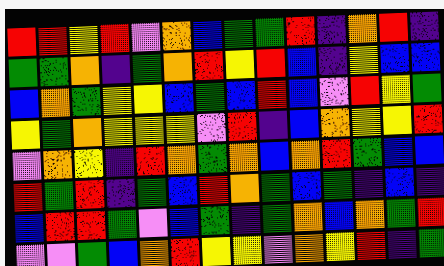[["red", "red", "yellow", "red", "violet", "orange", "blue", "green", "green", "red", "indigo", "orange", "red", "indigo"], ["green", "green", "orange", "indigo", "green", "orange", "red", "yellow", "red", "blue", "indigo", "yellow", "blue", "blue"], ["blue", "orange", "green", "yellow", "yellow", "blue", "green", "blue", "red", "blue", "violet", "red", "yellow", "green"], ["yellow", "green", "orange", "yellow", "yellow", "yellow", "violet", "red", "indigo", "blue", "orange", "yellow", "yellow", "red"], ["violet", "orange", "yellow", "indigo", "red", "orange", "green", "orange", "blue", "orange", "red", "green", "blue", "blue"], ["red", "green", "red", "indigo", "green", "blue", "red", "orange", "green", "blue", "green", "indigo", "blue", "indigo"], ["blue", "red", "red", "green", "violet", "blue", "green", "indigo", "green", "orange", "blue", "orange", "green", "red"], ["violet", "violet", "green", "blue", "orange", "red", "yellow", "yellow", "violet", "orange", "yellow", "red", "indigo", "green"]]